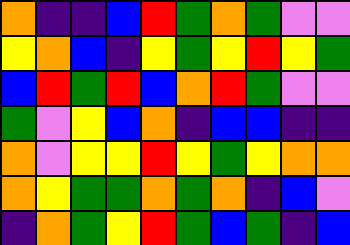[["orange", "indigo", "indigo", "blue", "red", "green", "orange", "green", "violet", "violet"], ["yellow", "orange", "blue", "indigo", "yellow", "green", "yellow", "red", "yellow", "green"], ["blue", "red", "green", "red", "blue", "orange", "red", "green", "violet", "violet"], ["green", "violet", "yellow", "blue", "orange", "indigo", "blue", "blue", "indigo", "indigo"], ["orange", "violet", "yellow", "yellow", "red", "yellow", "green", "yellow", "orange", "orange"], ["orange", "yellow", "green", "green", "orange", "green", "orange", "indigo", "blue", "violet"], ["indigo", "orange", "green", "yellow", "red", "green", "blue", "green", "indigo", "blue"]]